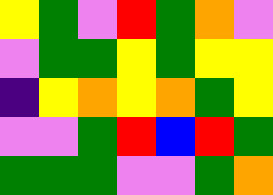[["yellow", "green", "violet", "red", "green", "orange", "violet"], ["violet", "green", "green", "yellow", "green", "yellow", "yellow"], ["indigo", "yellow", "orange", "yellow", "orange", "green", "yellow"], ["violet", "violet", "green", "red", "blue", "red", "green"], ["green", "green", "green", "violet", "violet", "green", "orange"]]